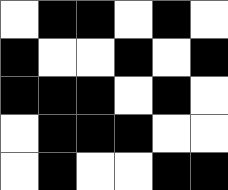[["white", "black", "black", "white", "black", "white"], ["black", "white", "white", "black", "white", "black"], ["black", "black", "black", "white", "black", "white"], ["white", "black", "black", "black", "white", "white"], ["white", "black", "white", "white", "black", "black"]]